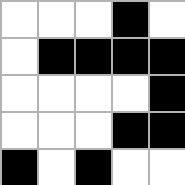[["white", "white", "white", "black", "white"], ["white", "black", "black", "black", "black"], ["white", "white", "white", "white", "black"], ["white", "white", "white", "black", "black"], ["black", "white", "black", "white", "white"]]